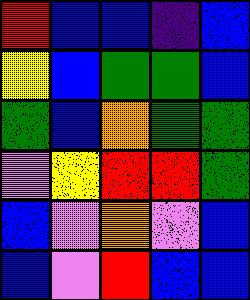[["red", "blue", "blue", "indigo", "blue"], ["yellow", "blue", "green", "green", "blue"], ["green", "blue", "orange", "green", "green"], ["violet", "yellow", "red", "red", "green"], ["blue", "violet", "orange", "violet", "blue"], ["blue", "violet", "red", "blue", "blue"]]